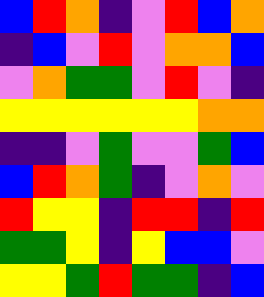[["blue", "red", "orange", "indigo", "violet", "red", "blue", "orange"], ["indigo", "blue", "violet", "red", "violet", "orange", "orange", "blue"], ["violet", "orange", "green", "green", "violet", "red", "violet", "indigo"], ["yellow", "yellow", "yellow", "yellow", "yellow", "yellow", "orange", "orange"], ["indigo", "indigo", "violet", "green", "violet", "violet", "green", "blue"], ["blue", "red", "orange", "green", "indigo", "violet", "orange", "violet"], ["red", "yellow", "yellow", "indigo", "red", "red", "indigo", "red"], ["green", "green", "yellow", "indigo", "yellow", "blue", "blue", "violet"], ["yellow", "yellow", "green", "red", "green", "green", "indigo", "blue"]]